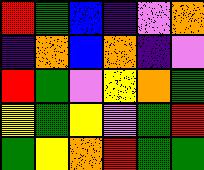[["red", "green", "blue", "indigo", "violet", "orange"], ["indigo", "orange", "blue", "orange", "indigo", "violet"], ["red", "green", "violet", "yellow", "orange", "green"], ["yellow", "green", "yellow", "violet", "green", "red"], ["green", "yellow", "orange", "red", "green", "green"]]